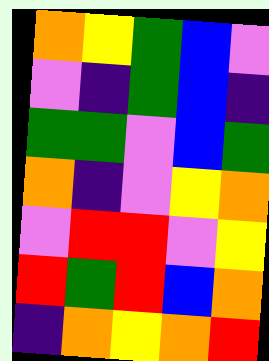[["orange", "yellow", "green", "blue", "violet"], ["violet", "indigo", "green", "blue", "indigo"], ["green", "green", "violet", "blue", "green"], ["orange", "indigo", "violet", "yellow", "orange"], ["violet", "red", "red", "violet", "yellow"], ["red", "green", "red", "blue", "orange"], ["indigo", "orange", "yellow", "orange", "red"]]